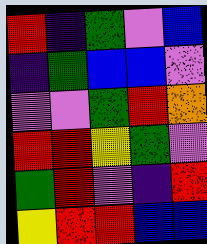[["red", "indigo", "green", "violet", "blue"], ["indigo", "green", "blue", "blue", "violet"], ["violet", "violet", "green", "red", "orange"], ["red", "red", "yellow", "green", "violet"], ["green", "red", "violet", "indigo", "red"], ["yellow", "red", "red", "blue", "blue"]]